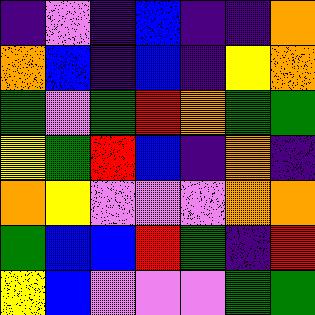[["indigo", "violet", "indigo", "blue", "indigo", "indigo", "orange"], ["orange", "blue", "indigo", "blue", "indigo", "yellow", "orange"], ["green", "violet", "green", "red", "orange", "green", "green"], ["yellow", "green", "red", "blue", "indigo", "orange", "indigo"], ["orange", "yellow", "violet", "violet", "violet", "orange", "orange"], ["green", "blue", "blue", "red", "green", "indigo", "red"], ["yellow", "blue", "violet", "violet", "violet", "green", "green"]]